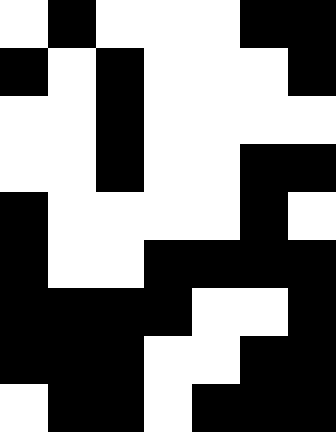[["white", "black", "white", "white", "white", "black", "black"], ["black", "white", "black", "white", "white", "white", "black"], ["white", "white", "black", "white", "white", "white", "white"], ["white", "white", "black", "white", "white", "black", "black"], ["black", "white", "white", "white", "white", "black", "white"], ["black", "white", "white", "black", "black", "black", "black"], ["black", "black", "black", "black", "white", "white", "black"], ["black", "black", "black", "white", "white", "black", "black"], ["white", "black", "black", "white", "black", "black", "black"]]